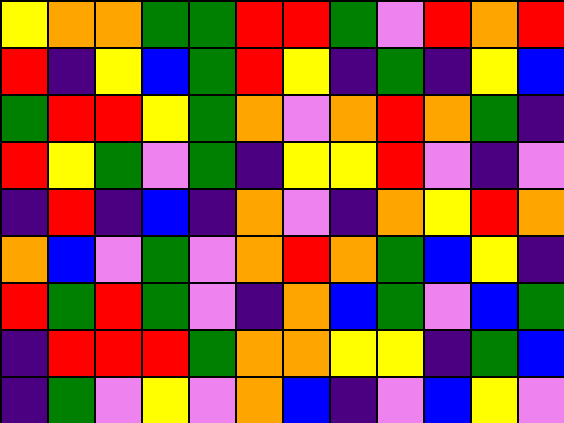[["yellow", "orange", "orange", "green", "green", "red", "red", "green", "violet", "red", "orange", "red"], ["red", "indigo", "yellow", "blue", "green", "red", "yellow", "indigo", "green", "indigo", "yellow", "blue"], ["green", "red", "red", "yellow", "green", "orange", "violet", "orange", "red", "orange", "green", "indigo"], ["red", "yellow", "green", "violet", "green", "indigo", "yellow", "yellow", "red", "violet", "indigo", "violet"], ["indigo", "red", "indigo", "blue", "indigo", "orange", "violet", "indigo", "orange", "yellow", "red", "orange"], ["orange", "blue", "violet", "green", "violet", "orange", "red", "orange", "green", "blue", "yellow", "indigo"], ["red", "green", "red", "green", "violet", "indigo", "orange", "blue", "green", "violet", "blue", "green"], ["indigo", "red", "red", "red", "green", "orange", "orange", "yellow", "yellow", "indigo", "green", "blue"], ["indigo", "green", "violet", "yellow", "violet", "orange", "blue", "indigo", "violet", "blue", "yellow", "violet"]]